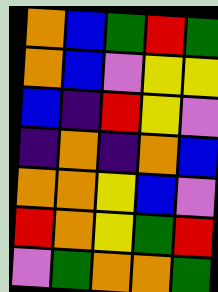[["orange", "blue", "green", "red", "green"], ["orange", "blue", "violet", "yellow", "yellow"], ["blue", "indigo", "red", "yellow", "violet"], ["indigo", "orange", "indigo", "orange", "blue"], ["orange", "orange", "yellow", "blue", "violet"], ["red", "orange", "yellow", "green", "red"], ["violet", "green", "orange", "orange", "green"]]